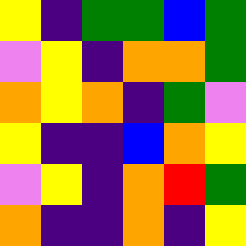[["yellow", "indigo", "green", "green", "blue", "green"], ["violet", "yellow", "indigo", "orange", "orange", "green"], ["orange", "yellow", "orange", "indigo", "green", "violet"], ["yellow", "indigo", "indigo", "blue", "orange", "yellow"], ["violet", "yellow", "indigo", "orange", "red", "green"], ["orange", "indigo", "indigo", "orange", "indigo", "yellow"]]